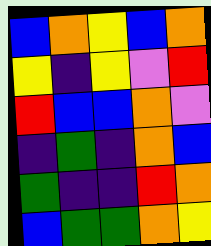[["blue", "orange", "yellow", "blue", "orange"], ["yellow", "indigo", "yellow", "violet", "red"], ["red", "blue", "blue", "orange", "violet"], ["indigo", "green", "indigo", "orange", "blue"], ["green", "indigo", "indigo", "red", "orange"], ["blue", "green", "green", "orange", "yellow"]]